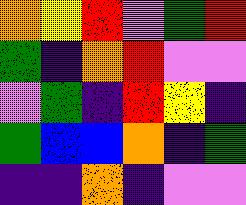[["orange", "yellow", "red", "violet", "green", "red"], ["green", "indigo", "orange", "red", "violet", "violet"], ["violet", "green", "indigo", "red", "yellow", "indigo"], ["green", "blue", "blue", "orange", "indigo", "green"], ["indigo", "indigo", "orange", "indigo", "violet", "violet"]]